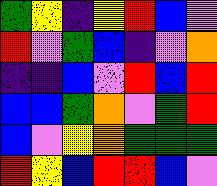[["green", "yellow", "indigo", "yellow", "red", "blue", "violet"], ["red", "violet", "green", "blue", "indigo", "violet", "orange"], ["indigo", "indigo", "blue", "violet", "red", "blue", "red"], ["blue", "blue", "green", "orange", "violet", "green", "red"], ["blue", "violet", "yellow", "orange", "green", "green", "green"], ["red", "yellow", "blue", "red", "red", "blue", "violet"]]